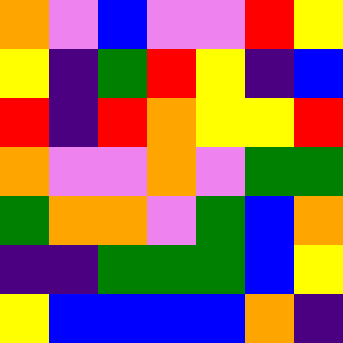[["orange", "violet", "blue", "violet", "violet", "red", "yellow"], ["yellow", "indigo", "green", "red", "yellow", "indigo", "blue"], ["red", "indigo", "red", "orange", "yellow", "yellow", "red"], ["orange", "violet", "violet", "orange", "violet", "green", "green"], ["green", "orange", "orange", "violet", "green", "blue", "orange"], ["indigo", "indigo", "green", "green", "green", "blue", "yellow"], ["yellow", "blue", "blue", "blue", "blue", "orange", "indigo"]]